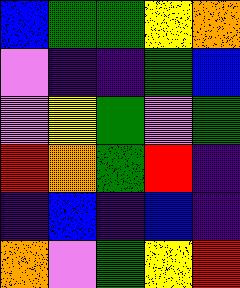[["blue", "green", "green", "yellow", "orange"], ["violet", "indigo", "indigo", "green", "blue"], ["violet", "yellow", "green", "violet", "green"], ["red", "orange", "green", "red", "indigo"], ["indigo", "blue", "indigo", "blue", "indigo"], ["orange", "violet", "green", "yellow", "red"]]